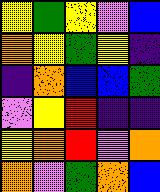[["yellow", "green", "yellow", "violet", "blue"], ["orange", "yellow", "green", "yellow", "indigo"], ["indigo", "orange", "blue", "blue", "green"], ["violet", "yellow", "red", "indigo", "indigo"], ["yellow", "orange", "red", "violet", "orange"], ["orange", "violet", "green", "orange", "blue"]]